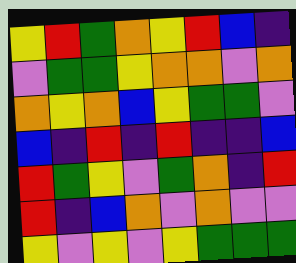[["yellow", "red", "green", "orange", "yellow", "red", "blue", "indigo"], ["violet", "green", "green", "yellow", "orange", "orange", "violet", "orange"], ["orange", "yellow", "orange", "blue", "yellow", "green", "green", "violet"], ["blue", "indigo", "red", "indigo", "red", "indigo", "indigo", "blue"], ["red", "green", "yellow", "violet", "green", "orange", "indigo", "red"], ["red", "indigo", "blue", "orange", "violet", "orange", "violet", "violet"], ["yellow", "violet", "yellow", "violet", "yellow", "green", "green", "green"]]